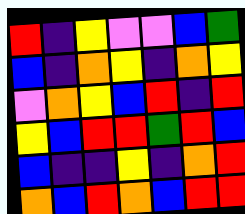[["red", "indigo", "yellow", "violet", "violet", "blue", "green"], ["blue", "indigo", "orange", "yellow", "indigo", "orange", "yellow"], ["violet", "orange", "yellow", "blue", "red", "indigo", "red"], ["yellow", "blue", "red", "red", "green", "red", "blue"], ["blue", "indigo", "indigo", "yellow", "indigo", "orange", "red"], ["orange", "blue", "red", "orange", "blue", "red", "red"]]